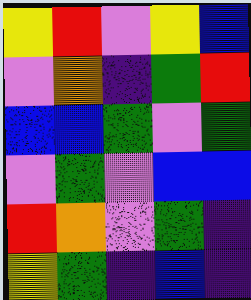[["yellow", "red", "violet", "yellow", "blue"], ["violet", "orange", "indigo", "green", "red"], ["blue", "blue", "green", "violet", "green"], ["violet", "green", "violet", "blue", "blue"], ["red", "orange", "violet", "green", "indigo"], ["yellow", "green", "indigo", "blue", "indigo"]]